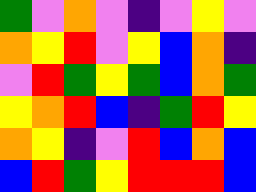[["green", "violet", "orange", "violet", "indigo", "violet", "yellow", "violet"], ["orange", "yellow", "red", "violet", "yellow", "blue", "orange", "indigo"], ["violet", "red", "green", "yellow", "green", "blue", "orange", "green"], ["yellow", "orange", "red", "blue", "indigo", "green", "red", "yellow"], ["orange", "yellow", "indigo", "violet", "red", "blue", "orange", "blue"], ["blue", "red", "green", "yellow", "red", "red", "red", "blue"]]